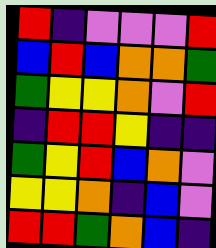[["red", "indigo", "violet", "violet", "violet", "red"], ["blue", "red", "blue", "orange", "orange", "green"], ["green", "yellow", "yellow", "orange", "violet", "red"], ["indigo", "red", "red", "yellow", "indigo", "indigo"], ["green", "yellow", "red", "blue", "orange", "violet"], ["yellow", "yellow", "orange", "indigo", "blue", "violet"], ["red", "red", "green", "orange", "blue", "indigo"]]